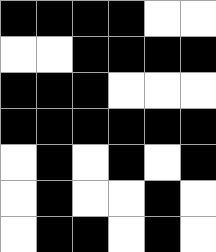[["black", "black", "black", "black", "white", "white"], ["white", "white", "black", "black", "black", "black"], ["black", "black", "black", "white", "white", "white"], ["black", "black", "black", "black", "black", "black"], ["white", "black", "white", "black", "white", "black"], ["white", "black", "white", "white", "black", "white"], ["white", "black", "black", "white", "black", "white"]]